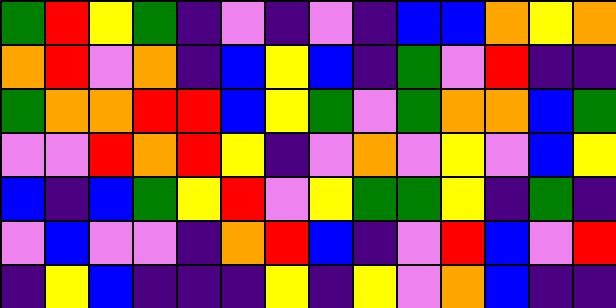[["green", "red", "yellow", "green", "indigo", "violet", "indigo", "violet", "indigo", "blue", "blue", "orange", "yellow", "orange"], ["orange", "red", "violet", "orange", "indigo", "blue", "yellow", "blue", "indigo", "green", "violet", "red", "indigo", "indigo"], ["green", "orange", "orange", "red", "red", "blue", "yellow", "green", "violet", "green", "orange", "orange", "blue", "green"], ["violet", "violet", "red", "orange", "red", "yellow", "indigo", "violet", "orange", "violet", "yellow", "violet", "blue", "yellow"], ["blue", "indigo", "blue", "green", "yellow", "red", "violet", "yellow", "green", "green", "yellow", "indigo", "green", "indigo"], ["violet", "blue", "violet", "violet", "indigo", "orange", "red", "blue", "indigo", "violet", "red", "blue", "violet", "red"], ["indigo", "yellow", "blue", "indigo", "indigo", "indigo", "yellow", "indigo", "yellow", "violet", "orange", "blue", "indigo", "indigo"]]